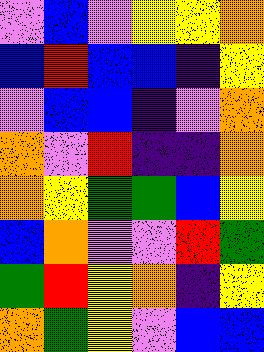[["violet", "blue", "violet", "yellow", "yellow", "orange"], ["blue", "red", "blue", "blue", "indigo", "yellow"], ["violet", "blue", "blue", "indigo", "violet", "orange"], ["orange", "violet", "red", "indigo", "indigo", "orange"], ["orange", "yellow", "green", "green", "blue", "yellow"], ["blue", "orange", "violet", "violet", "red", "green"], ["green", "red", "yellow", "orange", "indigo", "yellow"], ["orange", "green", "yellow", "violet", "blue", "blue"]]